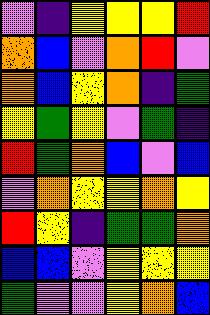[["violet", "indigo", "yellow", "yellow", "yellow", "red"], ["orange", "blue", "violet", "orange", "red", "violet"], ["orange", "blue", "yellow", "orange", "indigo", "green"], ["yellow", "green", "yellow", "violet", "green", "indigo"], ["red", "green", "orange", "blue", "violet", "blue"], ["violet", "orange", "yellow", "yellow", "orange", "yellow"], ["red", "yellow", "indigo", "green", "green", "orange"], ["blue", "blue", "violet", "yellow", "yellow", "yellow"], ["green", "violet", "violet", "yellow", "orange", "blue"]]